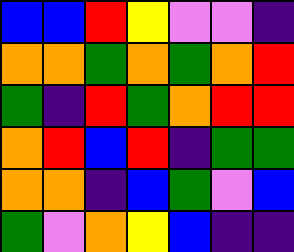[["blue", "blue", "red", "yellow", "violet", "violet", "indigo"], ["orange", "orange", "green", "orange", "green", "orange", "red"], ["green", "indigo", "red", "green", "orange", "red", "red"], ["orange", "red", "blue", "red", "indigo", "green", "green"], ["orange", "orange", "indigo", "blue", "green", "violet", "blue"], ["green", "violet", "orange", "yellow", "blue", "indigo", "indigo"]]